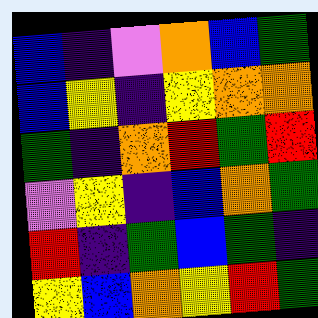[["blue", "indigo", "violet", "orange", "blue", "green"], ["blue", "yellow", "indigo", "yellow", "orange", "orange"], ["green", "indigo", "orange", "red", "green", "red"], ["violet", "yellow", "indigo", "blue", "orange", "green"], ["red", "indigo", "green", "blue", "green", "indigo"], ["yellow", "blue", "orange", "yellow", "red", "green"]]